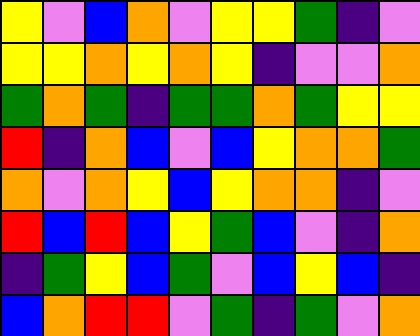[["yellow", "violet", "blue", "orange", "violet", "yellow", "yellow", "green", "indigo", "violet"], ["yellow", "yellow", "orange", "yellow", "orange", "yellow", "indigo", "violet", "violet", "orange"], ["green", "orange", "green", "indigo", "green", "green", "orange", "green", "yellow", "yellow"], ["red", "indigo", "orange", "blue", "violet", "blue", "yellow", "orange", "orange", "green"], ["orange", "violet", "orange", "yellow", "blue", "yellow", "orange", "orange", "indigo", "violet"], ["red", "blue", "red", "blue", "yellow", "green", "blue", "violet", "indigo", "orange"], ["indigo", "green", "yellow", "blue", "green", "violet", "blue", "yellow", "blue", "indigo"], ["blue", "orange", "red", "red", "violet", "green", "indigo", "green", "violet", "orange"]]